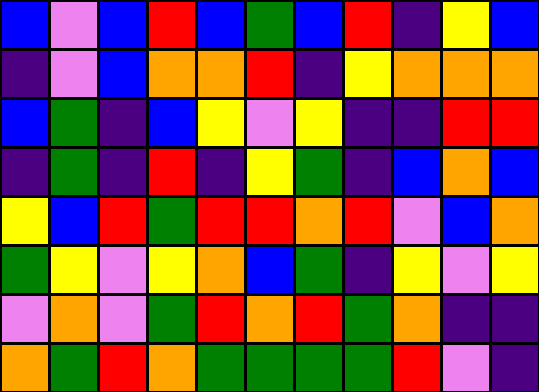[["blue", "violet", "blue", "red", "blue", "green", "blue", "red", "indigo", "yellow", "blue"], ["indigo", "violet", "blue", "orange", "orange", "red", "indigo", "yellow", "orange", "orange", "orange"], ["blue", "green", "indigo", "blue", "yellow", "violet", "yellow", "indigo", "indigo", "red", "red"], ["indigo", "green", "indigo", "red", "indigo", "yellow", "green", "indigo", "blue", "orange", "blue"], ["yellow", "blue", "red", "green", "red", "red", "orange", "red", "violet", "blue", "orange"], ["green", "yellow", "violet", "yellow", "orange", "blue", "green", "indigo", "yellow", "violet", "yellow"], ["violet", "orange", "violet", "green", "red", "orange", "red", "green", "orange", "indigo", "indigo"], ["orange", "green", "red", "orange", "green", "green", "green", "green", "red", "violet", "indigo"]]